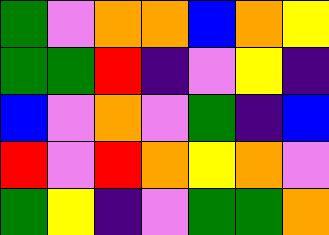[["green", "violet", "orange", "orange", "blue", "orange", "yellow"], ["green", "green", "red", "indigo", "violet", "yellow", "indigo"], ["blue", "violet", "orange", "violet", "green", "indigo", "blue"], ["red", "violet", "red", "orange", "yellow", "orange", "violet"], ["green", "yellow", "indigo", "violet", "green", "green", "orange"]]